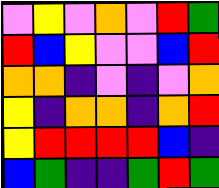[["violet", "yellow", "violet", "orange", "violet", "red", "green"], ["red", "blue", "yellow", "violet", "violet", "blue", "red"], ["orange", "orange", "indigo", "violet", "indigo", "violet", "orange"], ["yellow", "indigo", "orange", "orange", "indigo", "orange", "red"], ["yellow", "red", "red", "red", "red", "blue", "indigo"], ["blue", "green", "indigo", "indigo", "green", "red", "green"]]